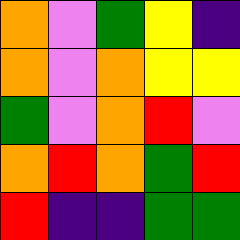[["orange", "violet", "green", "yellow", "indigo"], ["orange", "violet", "orange", "yellow", "yellow"], ["green", "violet", "orange", "red", "violet"], ["orange", "red", "orange", "green", "red"], ["red", "indigo", "indigo", "green", "green"]]